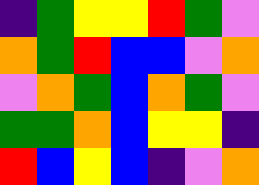[["indigo", "green", "yellow", "yellow", "red", "green", "violet"], ["orange", "green", "red", "blue", "blue", "violet", "orange"], ["violet", "orange", "green", "blue", "orange", "green", "violet"], ["green", "green", "orange", "blue", "yellow", "yellow", "indigo"], ["red", "blue", "yellow", "blue", "indigo", "violet", "orange"]]